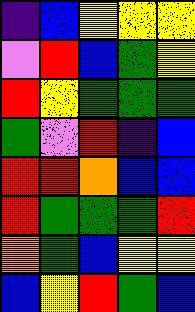[["indigo", "blue", "yellow", "yellow", "yellow"], ["violet", "red", "blue", "green", "yellow"], ["red", "yellow", "green", "green", "green"], ["green", "violet", "red", "indigo", "blue"], ["red", "red", "orange", "blue", "blue"], ["red", "green", "green", "green", "red"], ["orange", "green", "blue", "yellow", "yellow"], ["blue", "yellow", "red", "green", "blue"]]